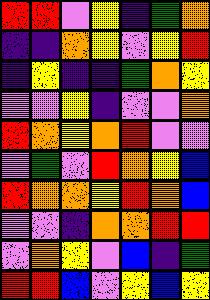[["red", "red", "violet", "yellow", "indigo", "green", "orange"], ["indigo", "indigo", "orange", "yellow", "violet", "yellow", "red"], ["indigo", "yellow", "indigo", "indigo", "green", "orange", "yellow"], ["violet", "violet", "yellow", "indigo", "violet", "violet", "orange"], ["red", "orange", "yellow", "orange", "red", "violet", "violet"], ["violet", "green", "violet", "red", "orange", "yellow", "blue"], ["red", "orange", "orange", "yellow", "red", "orange", "blue"], ["violet", "violet", "indigo", "orange", "orange", "red", "red"], ["violet", "orange", "yellow", "violet", "blue", "indigo", "green"], ["red", "red", "blue", "violet", "yellow", "blue", "yellow"]]